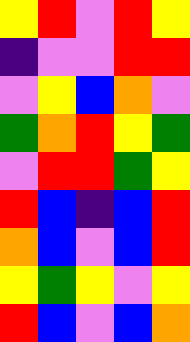[["yellow", "red", "violet", "red", "yellow"], ["indigo", "violet", "violet", "red", "red"], ["violet", "yellow", "blue", "orange", "violet"], ["green", "orange", "red", "yellow", "green"], ["violet", "red", "red", "green", "yellow"], ["red", "blue", "indigo", "blue", "red"], ["orange", "blue", "violet", "blue", "red"], ["yellow", "green", "yellow", "violet", "yellow"], ["red", "blue", "violet", "blue", "orange"]]